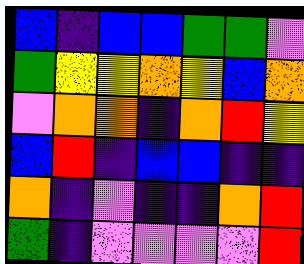[["blue", "indigo", "blue", "blue", "green", "green", "violet"], ["green", "yellow", "yellow", "orange", "yellow", "blue", "orange"], ["violet", "orange", "orange", "indigo", "orange", "red", "yellow"], ["blue", "red", "indigo", "blue", "blue", "indigo", "indigo"], ["orange", "indigo", "violet", "indigo", "indigo", "orange", "red"], ["green", "indigo", "violet", "violet", "violet", "violet", "red"]]